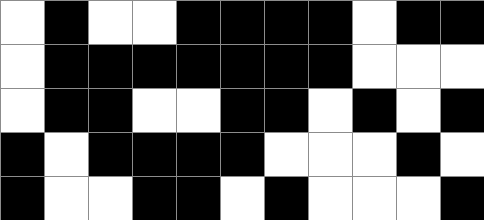[["white", "black", "white", "white", "black", "black", "black", "black", "white", "black", "black"], ["white", "black", "black", "black", "black", "black", "black", "black", "white", "white", "white"], ["white", "black", "black", "white", "white", "black", "black", "white", "black", "white", "black"], ["black", "white", "black", "black", "black", "black", "white", "white", "white", "black", "white"], ["black", "white", "white", "black", "black", "white", "black", "white", "white", "white", "black"]]